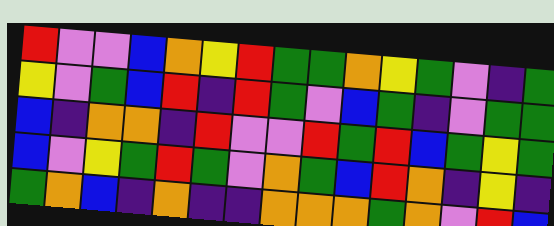[["red", "violet", "violet", "blue", "orange", "yellow", "red", "green", "green", "orange", "yellow", "green", "violet", "indigo", "green"], ["yellow", "violet", "green", "blue", "red", "indigo", "red", "green", "violet", "blue", "green", "indigo", "violet", "green", "green"], ["blue", "indigo", "orange", "orange", "indigo", "red", "violet", "violet", "red", "green", "red", "blue", "green", "yellow", "green"], ["blue", "violet", "yellow", "green", "red", "green", "violet", "orange", "green", "blue", "red", "orange", "indigo", "yellow", "indigo"], ["green", "orange", "blue", "indigo", "orange", "indigo", "indigo", "orange", "orange", "orange", "green", "orange", "violet", "red", "blue"]]